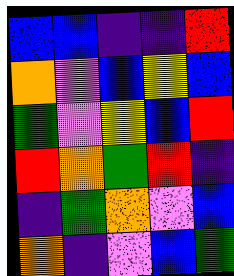[["blue", "blue", "indigo", "indigo", "red"], ["orange", "violet", "blue", "yellow", "blue"], ["green", "violet", "yellow", "blue", "red"], ["red", "orange", "green", "red", "indigo"], ["indigo", "green", "orange", "violet", "blue"], ["orange", "indigo", "violet", "blue", "green"]]